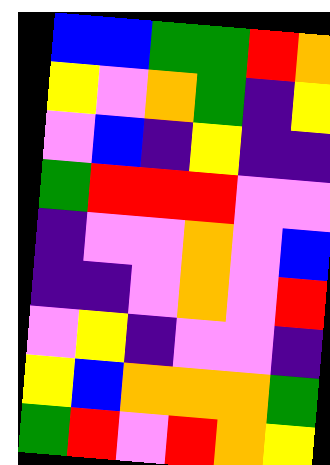[["blue", "blue", "green", "green", "red", "orange"], ["yellow", "violet", "orange", "green", "indigo", "yellow"], ["violet", "blue", "indigo", "yellow", "indigo", "indigo"], ["green", "red", "red", "red", "violet", "violet"], ["indigo", "violet", "violet", "orange", "violet", "blue"], ["indigo", "indigo", "violet", "orange", "violet", "red"], ["violet", "yellow", "indigo", "violet", "violet", "indigo"], ["yellow", "blue", "orange", "orange", "orange", "green"], ["green", "red", "violet", "red", "orange", "yellow"]]